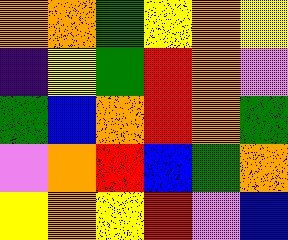[["orange", "orange", "green", "yellow", "orange", "yellow"], ["indigo", "yellow", "green", "red", "orange", "violet"], ["green", "blue", "orange", "red", "orange", "green"], ["violet", "orange", "red", "blue", "green", "orange"], ["yellow", "orange", "yellow", "red", "violet", "blue"]]